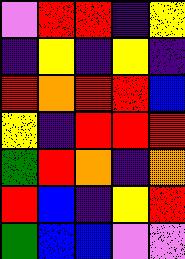[["violet", "red", "red", "indigo", "yellow"], ["indigo", "yellow", "indigo", "yellow", "indigo"], ["red", "orange", "red", "red", "blue"], ["yellow", "indigo", "red", "red", "red"], ["green", "red", "orange", "indigo", "orange"], ["red", "blue", "indigo", "yellow", "red"], ["green", "blue", "blue", "violet", "violet"]]